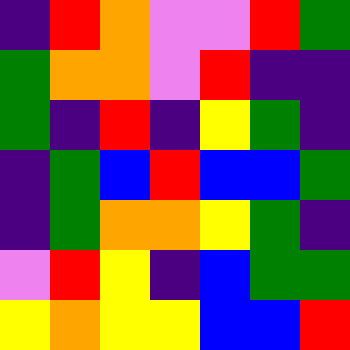[["indigo", "red", "orange", "violet", "violet", "red", "green"], ["green", "orange", "orange", "violet", "red", "indigo", "indigo"], ["green", "indigo", "red", "indigo", "yellow", "green", "indigo"], ["indigo", "green", "blue", "red", "blue", "blue", "green"], ["indigo", "green", "orange", "orange", "yellow", "green", "indigo"], ["violet", "red", "yellow", "indigo", "blue", "green", "green"], ["yellow", "orange", "yellow", "yellow", "blue", "blue", "red"]]